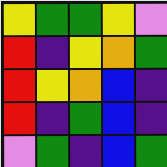[["yellow", "green", "green", "yellow", "violet"], ["red", "indigo", "yellow", "orange", "green"], ["red", "yellow", "orange", "blue", "indigo"], ["red", "indigo", "green", "blue", "indigo"], ["violet", "green", "indigo", "blue", "green"]]